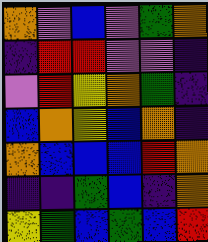[["orange", "violet", "blue", "violet", "green", "orange"], ["indigo", "red", "red", "violet", "violet", "indigo"], ["violet", "red", "yellow", "orange", "green", "indigo"], ["blue", "orange", "yellow", "blue", "orange", "indigo"], ["orange", "blue", "blue", "blue", "red", "orange"], ["indigo", "indigo", "green", "blue", "indigo", "orange"], ["yellow", "green", "blue", "green", "blue", "red"]]